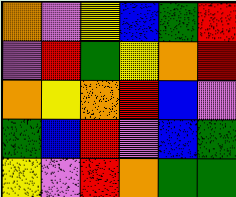[["orange", "violet", "yellow", "blue", "green", "red"], ["violet", "red", "green", "yellow", "orange", "red"], ["orange", "yellow", "orange", "red", "blue", "violet"], ["green", "blue", "red", "violet", "blue", "green"], ["yellow", "violet", "red", "orange", "green", "green"]]